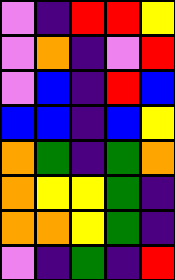[["violet", "indigo", "red", "red", "yellow"], ["violet", "orange", "indigo", "violet", "red"], ["violet", "blue", "indigo", "red", "blue"], ["blue", "blue", "indigo", "blue", "yellow"], ["orange", "green", "indigo", "green", "orange"], ["orange", "yellow", "yellow", "green", "indigo"], ["orange", "orange", "yellow", "green", "indigo"], ["violet", "indigo", "green", "indigo", "red"]]